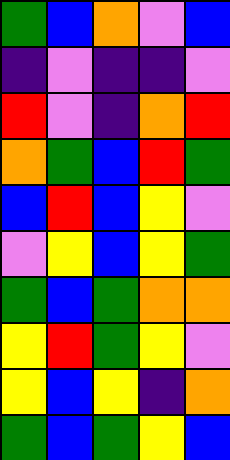[["green", "blue", "orange", "violet", "blue"], ["indigo", "violet", "indigo", "indigo", "violet"], ["red", "violet", "indigo", "orange", "red"], ["orange", "green", "blue", "red", "green"], ["blue", "red", "blue", "yellow", "violet"], ["violet", "yellow", "blue", "yellow", "green"], ["green", "blue", "green", "orange", "orange"], ["yellow", "red", "green", "yellow", "violet"], ["yellow", "blue", "yellow", "indigo", "orange"], ["green", "blue", "green", "yellow", "blue"]]